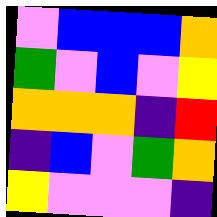[["violet", "blue", "blue", "blue", "orange"], ["green", "violet", "blue", "violet", "yellow"], ["orange", "orange", "orange", "indigo", "red"], ["indigo", "blue", "violet", "green", "orange"], ["yellow", "violet", "violet", "violet", "indigo"]]